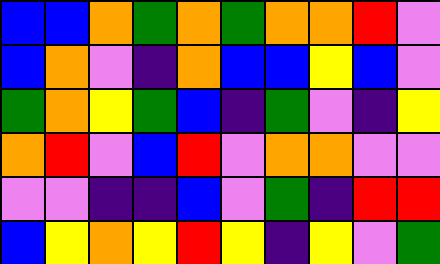[["blue", "blue", "orange", "green", "orange", "green", "orange", "orange", "red", "violet"], ["blue", "orange", "violet", "indigo", "orange", "blue", "blue", "yellow", "blue", "violet"], ["green", "orange", "yellow", "green", "blue", "indigo", "green", "violet", "indigo", "yellow"], ["orange", "red", "violet", "blue", "red", "violet", "orange", "orange", "violet", "violet"], ["violet", "violet", "indigo", "indigo", "blue", "violet", "green", "indigo", "red", "red"], ["blue", "yellow", "orange", "yellow", "red", "yellow", "indigo", "yellow", "violet", "green"]]